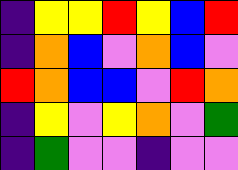[["indigo", "yellow", "yellow", "red", "yellow", "blue", "red"], ["indigo", "orange", "blue", "violet", "orange", "blue", "violet"], ["red", "orange", "blue", "blue", "violet", "red", "orange"], ["indigo", "yellow", "violet", "yellow", "orange", "violet", "green"], ["indigo", "green", "violet", "violet", "indigo", "violet", "violet"]]